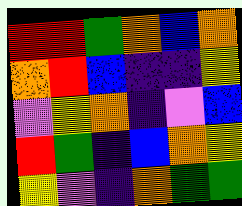[["red", "red", "green", "orange", "blue", "orange"], ["orange", "red", "blue", "indigo", "indigo", "yellow"], ["violet", "yellow", "orange", "indigo", "violet", "blue"], ["red", "green", "indigo", "blue", "orange", "yellow"], ["yellow", "violet", "indigo", "orange", "green", "green"]]